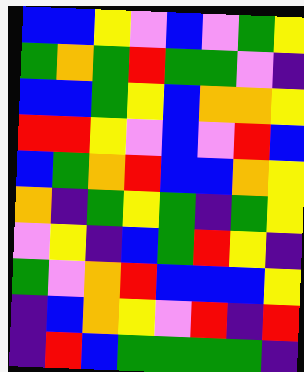[["blue", "blue", "yellow", "violet", "blue", "violet", "green", "yellow"], ["green", "orange", "green", "red", "green", "green", "violet", "indigo"], ["blue", "blue", "green", "yellow", "blue", "orange", "orange", "yellow"], ["red", "red", "yellow", "violet", "blue", "violet", "red", "blue"], ["blue", "green", "orange", "red", "blue", "blue", "orange", "yellow"], ["orange", "indigo", "green", "yellow", "green", "indigo", "green", "yellow"], ["violet", "yellow", "indigo", "blue", "green", "red", "yellow", "indigo"], ["green", "violet", "orange", "red", "blue", "blue", "blue", "yellow"], ["indigo", "blue", "orange", "yellow", "violet", "red", "indigo", "red"], ["indigo", "red", "blue", "green", "green", "green", "green", "indigo"]]